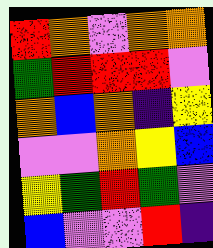[["red", "orange", "violet", "orange", "orange"], ["green", "red", "red", "red", "violet"], ["orange", "blue", "orange", "indigo", "yellow"], ["violet", "violet", "orange", "yellow", "blue"], ["yellow", "green", "red", "green", "violet"], ["blue", "violet", "violet", "red", "indigo"]]